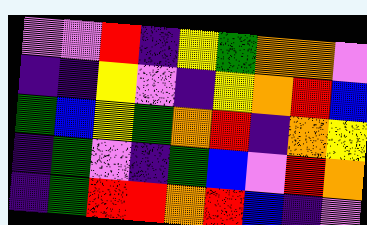[["violet", "violet", "red", "indigo", "yellow", "green", "orange", "orange", "violet"], ["indigo", "indigo", "yellow", "violet", "indigo", "yellow", "orange", "red", "blue"], ["green", "blue", "yellow", "green", "orange", "red", "indigo", "orange", "yellow"], ["indigo", "green", "violet", "indigo", "green", "blue", "violet", "red", "orange"], ["indigo", "green", "red", "red", "orange", "red", "blue", "indigo", "violet"]]